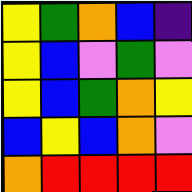[["yellow", "green", "orange", "blue", "indigo"], ["yellow", "blue", "violet", "green", "violet"], ["yellow", "blue", "green", "orange", "yellow"], ["blue", "yellow", "blue", "orange", "violet"], ["orange", "red", "red", "red", "red"]]